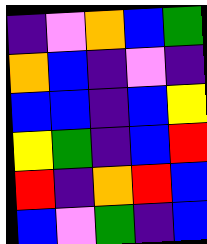[["indigo", "violet", "orange", "blue", "green"], ["orange", "blue", "indigo", "violet", "indigo"], ["blue", "blue", "indigo", "blue", "yellow"], ["yellow", "green", "indigo", "blue", "red"], ["red", "indigo", "orange", "red", "blue"], ["blue", "violet", "green", "indigo", "blue"]]